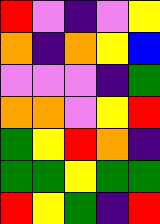[["red", "violet", "indigo", "violet", "yellow"], ["orange", "indigo", "orange", "yellow", "blue"], ["violet", "violet", "violet", "indigo", "green"], ["orange", "orange", "violet", "yellow", "red"], ["green", "yellow", "red", "orange", "indigo"], ["green", "green", "yellow", "green", "green"], ["red", "yellow", "green", "indigo", "red"]]